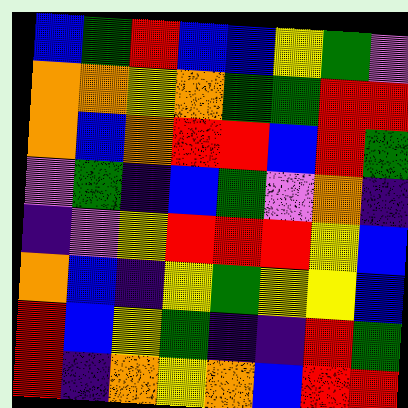[["blue", "green", "red", "blue", "blue", "yellow", "green", "violet"], ["orange", "orange", "yellow", "orange", "green", "green", "red", "red"], ["orange", "blue", "orange", "red", "red", "blue", "red", "green"], ["violet", "green", "indigo", "blue", "green", "violet", "orange", "indigo"], ["indigo", "violet", "yellow", "red", "red", "red", "yellow", "blue"], ["orange", "blue", "indigo", "yellow", "green", "yellow", "yellow", "blue"], ["red", "blue", "yellow", "green", "indigo", "indigo", "red", "green"], ["red", "indigo", "orange", "yellow", "orange", "blue", "red", "red"]]